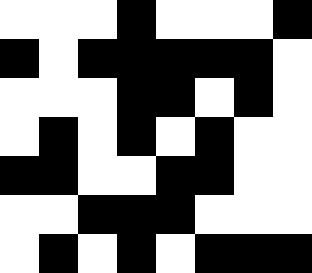[["white", "white", "white", "black", "white", "white", "white", "black"], ["black", "white", "black", "black", "black", "black", "black", "white"], ["white", "white", "white", "black", "black", "white", "black", "white"], ["white", "black", "white", "black", "white", "black", "white", "white"], ["black", "black", "white", "white", "black", "black", "white", "white"], ["white", "white", "black", "black", "black", "white", "white", "white"], ["white", "black", "white", "black", "white", "black", "black", "black"]]